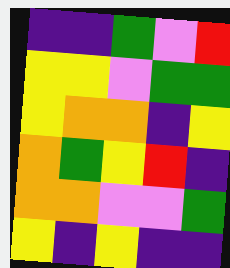[["indigo", "indigo", "green", "violet", "red"], ["yellow", "yellow", "violet", "green", "green"], ["yellow", "orange", "orange", "indigo", "yellow"], ["orange", "green", "yellow", "red", "indigo"], ["orange", "orange", "violet", "violet", "green"], ["yellow", "indigo", "yellow", "indigo", "indigo"]]